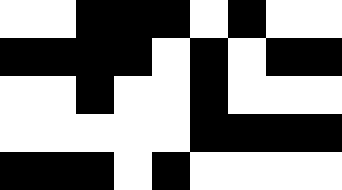[["white", "white", "black", "black", "black", "white", "black", "white", "white"], ["black", "black", "black", "black", "white", "black", "white", "black", "black"], ["white", "white", "black", "white", "white", "black", "white", "white", "white"], ["white", "white", "white", "white", "white", "black", "black", "black", "black"], ["black", "black", "black", "white", "black", "white", "white", "white", "white"]]